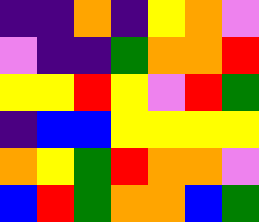[["indigo", "indigo", "orange", "indigo", "yellow", "orange", "violet"], ["violet", "indigo", "indigo", "green", "orange", "orange", "red"], ["yellow", "yellow", "red", "yellow", "violet", "red", "green"], ["indigo", "blue", "blue", "yellow", "yellow", "yellow", "yellow"], ["orange", "yellow", "green", "red", "orange", "orange", "violet"], ["blue", "red", "green", "orange", "orange", "blue", "green"]]